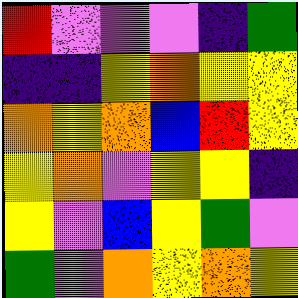[["red", "violet", "violet", "violet", "indigo", "green"], ["indigo", "indigo", "yellow", "orange", "yellow", "yellow"], ["orange", "yellow", "orange", "blue", "red", "yellow"], ["yellow", "orange", "violet", "yellow", "yellow", "indigo"], ["yellow", "violet", "blue", "yellow", "green", "violet"], ["green", "violet", "orange", "yellow", "orange", "yellow"]]